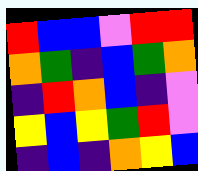[["red", "blue", "blue", "violet", "red", "red"], ["orange", "green", "indigo", "blue", "green", "orange"], ["indigo", "red", "orange", "blue", "indigo", "violet"], ["yellow", "blue", "yellow", "green", "red", "violet"], ["indigo", "blue", "indigo", "orange", "yellow", "blue"]]